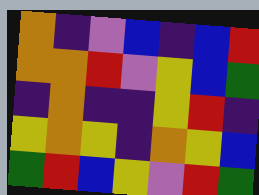[["orange", "indigo", "violet", "blue", "indigo", "blue", "red"], ["orange", "orange", "red", "violet", "yellow", "blue", "green"], ["indigo", "orange", "indigo", "indigo", "yellow", "red", "indigo"], ["yellow", "orange", "yellow", "indigo", "orange", "yellow", "blue"], ["green", "red", "blue", "yellow", "violet", "red", "green"]]